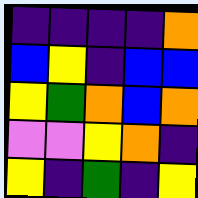[["indigo", "indigo", "indigo", "indigo", "orange"], ["blue", "yellow", "indigo", "blue", "blue"], ["yellow", "green", "orange", "blue", "orange"], ["violet", "violet", "yellow", "orange", "indigo"], ["yellow", "indigo", "green", "indigo", "yellow"]]